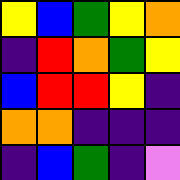[["yellow", "blue", "green", "yellow", "orange"], ["indigo", "red", "orange", "green", "yellow"], ["blue", "red", "red", "yellow", "indigo"], ["orange", "orange", "indigo", "indigo", "indigo"], ["indigo", "blue", "green", "indigo", "violet"]]